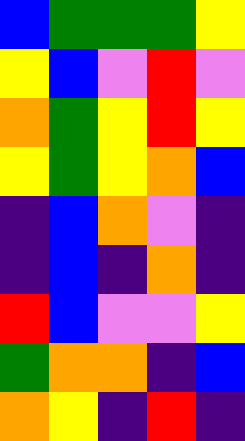[["blue", "green", "green", "green", "yellow"], ["yellow", "blue", "violet", "red", "violet"], ["orange", "green", "yellow", "red", "yellow"], ["yellow", "green", "yellow", "orange", "blue"], ["indigo", "blue", "orange", "violet", "indigo"], ["indigo", "blue", "indigo", "orange", "indigo"], ["red", "blue", "violet", "violet", "yellow"], ["green", "orange", "orange", "indigo", "blue"], ["orange", "yellow", "indigo", "red", "indigo"]]